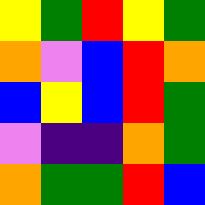[["yellow", "green", "red", "yellow", "green"], ["orange", "violet", "blue", "red", "orange"], ["blue", "yellow", "blue", "red", "green"], ["violet", "indigo", "indigo", "orange", "green"], ["orange", "green", "green", "red", "blue"]]